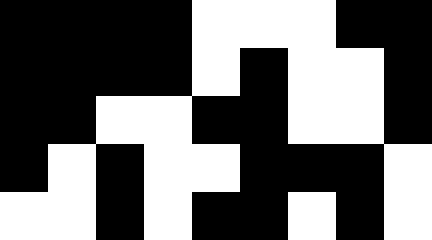[["black", "black", "black", "black", "white", "white", "white", "black", "black"], ["black", "black", "black", "black", "white", "black", "white", "white", "black"], ["black", "black", "white", "white", "black", "black", "white", "white", "black"], ["black", "white", "black", "white", "white", "black", "black", "black", "white"], ["white", "white", "black", "white", "black", "black", "white", "black", "white"]]